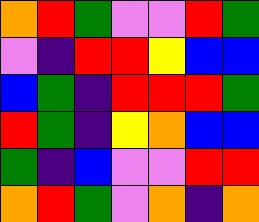[["orange", "red", "green", "violet", "violet", "red", "green"], ["violet", "indigo", "red", "red", "yellow", "blue", "blue"], ["blue", "green", "indigo", "red", "red", "red", "green"], ["red", "green", "indigo", "yellow", "orange", "blue", "blue"], ["green", "indigo", "blue", "violet", "violet", "red", "red"], ["orange", "red", "green", "violet", "orange", "indigo", "orange"]]